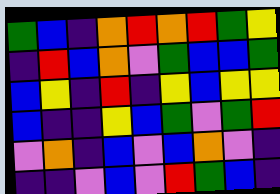[["green", "blue", "indigo", "orange", "red", "orange", "red", "green", "yellow"], ["indigo", "red", "blue", "orange", "violet", "green", "blue", "blue", "green"], ["blue", "yellow", "indigo", "red", "indigo", "yellow", "blue", "yellow", "yellow"], ["blue", "indigo", "indigo", "yellow", "blue", "green", "violet", "green", "red"], ["violet", "orange", "indigo", "blue", "violet", "blue", "orange", "violet", "indigo"], ["indigo", "indigo", "violet", "blue", "violet", "red", "green", "blue", "indigo"]]